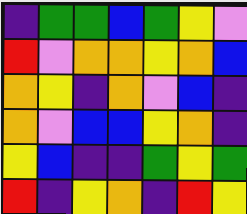[["indigo", "green", "green", "blue", "green", "yellow", "violet"], ["red", "violet", "orange", "orange", "yellow", "orange", "blue"], ["orange", "yellow", "indigo", "orange", "violet", "blue", "indigo"], ["orange", "violet", "blue", "blue", "yellow", "orange", "indigo"], ["yellow", "blue", "indigo", "indigo", "green", "yellow", "green"], ["red", "indigo", "yellow", "orange", "indigo", "red", "yellow"]]